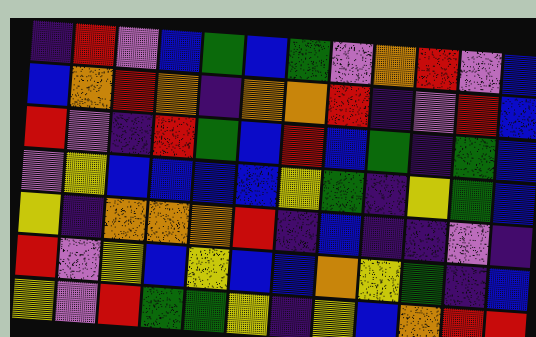[["indigo", "red", "violet", "blue", "green", "blue", "green", "violet", "orange", "red", "violet", "blue"], ["blue", "orange", "red", "orange", "indigo", "orange", "orange", "red", "indigo", "violet", "red", "blue"], ["red", "violet", "indigo", "red", "green", "blue", "red", "blue", "green", "indigo", "green", "blue"], ["violet", "yellow", "blue", "blue", "blue", "blue", "yellow", "green", "indigo", "yellow", "green", "blue"], ["yellow", "indigo", "orange", "orange", "orange", "red", "indigo", "blue", "indigo", "indigo", "violet", "indigo"], ["red", "violet", "yellow", "blue", "yellow", "blue", "blue", "orange", "yellow", "green", "indigo", "blue"], ["yellow", "violet", "red", "green", "green", "yellow", "indigo", "yellow", "blue", "orange", "red", "red"]]